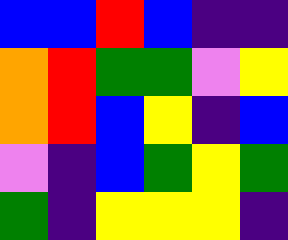[["blue", "blue", "red", "blue", "indigo", "indigo"], ["orange", "red", "green", "green", "violet", "yellow"], ["orange", "red", "blue", "yellow", "indigo", "blue"], ["violet", "indigo", "blue", "green", "yellow", "green"], ["green", "indigo", "yellow", "yellow", "yellow", "indigo"]]